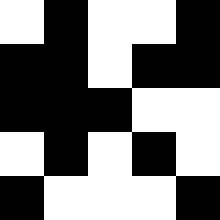[["white", "black", "white", "white", "black"], ["black", "black", "white", "black", "black"], ["black", "black", "black", "white", "white"], ["white", "black", "white", "black", "white"], ["black", "white", "white", "white", "black"]]